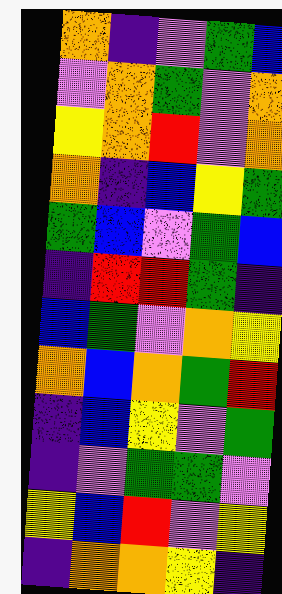[["orange", "indigo", "violet", "green", "blue"], ["violet", "orange", "green", "violet", "orange"], ["yellow", "orange", "red", "violet", "orange"], ["orange", "indigo", "blue", "yellow", "green"], ["green", "blue", "violet", "green", "blue"], ["indigo", "red", "red", "green", "indigo"], ["blue", "green", "violet", "orange", "yellow"], ["orange", "blue", "orange", "green", "red"], ["indigo", "blue", "yellow", "violet", "green"], ["indigo", "violet", "green", "green", "violet"], ["yellow", "blue", "red", "violet", "yellow"], ["indigo", "orange", "orange", "yellow", "indigo"]]